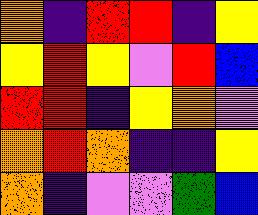[["orange", "indigo", "red", "red", "indigo", "yellow"], ["yellow", "red", "yellow", "violet", "red", "blue"], ["red", "red", "indigo", "yellow", "orange", "violet"], ["orange", "red", "orange", "indigo", "indigo", "yellow"], ["orange", "indigo", "violet", "violet", "green", "blue"]]